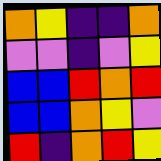[["orange", "yellow", "indigo", "indigo", "orange"], ["violet", "violet", "indigo", "violet", "yellow"], ["blue", "blue", "red", "orange", "red"], ["blue", "blue", "orange", "yellow", "violet"], ["red", "indigo", "orange", "red", "yellow"]]